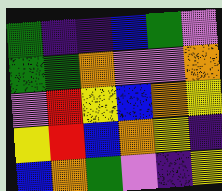[["green", "indigo", "indigo", "blue", "green", "violet"], ["green", "green", "orange", "violet", "violet", "orange"], ["violet", "red", "yellow", "blue", "orange", "yellow"], ["yellow", "red", "blue", "orange", "yellow", "indigo"], ["blue", "orange", "green", "violet", "indigo", "yellow"]]